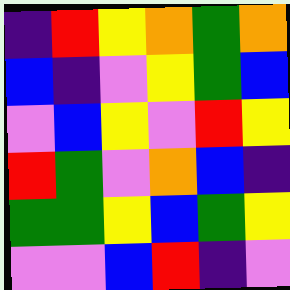[["indigo", "red", "yellow", "orange", "green", "orange"], ["blue", "indigo", "violet", "yellow", "green", "blue"], ["violet", "blue", "yellow", "violet", "red", "yellow"], ["red", "green", "violet", "orange", "blue", "indigo"], ["green", "green", "yellow", "blue", "green", "yellow"], ["violet", "violet", "blue", "red", "indigo", "violet"]]